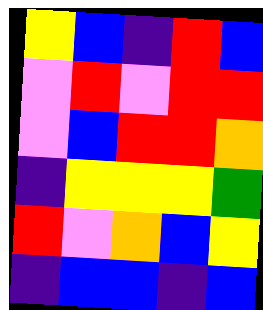[["yellow", "blue", "indigo", "red", "blue"], ["violet", "red", "violet", "red", "red"], ["violet", "blue", "red", "red", "orange"], ["indigo", "yellow", "yellow", "yellow", "green"], ["red", "violet", "orange", "blue", "yellow"], ["indigo", "blue", "blue", "indigo", "blue"]]